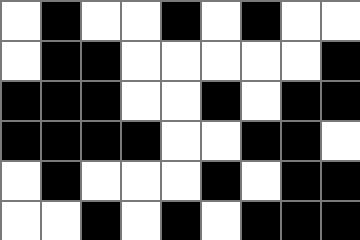[["white", "black", "white", "white", "black", "white", "black", "white", "white"], ["white", "black", "black", "white", "white", "white", "white", "white", "black"], ["black", "black", "black", "white", "white", "black", "white", "black", "black"], ["black", "black", "black", "black", "white", "white", "black", "black", "white"], ["white", "black", "white", "white", "white", "black", "white", "black", "black"], ["white", "white", "black", "white", "black", "white", "black", "black", "black"]]